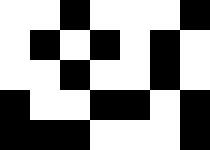[["white", "white", "black", "white", "white", "white", "black"], ["white", "black", "white", "black", "white", "black", "white"], ["white", "white", "black", "white", "white", "black", "white"], ["black", "white", "white", "black", "black", "white", "black"], ["black", "black", "black", "white", "white", "white", "black"]]